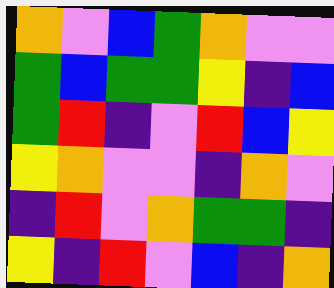[["orange", "violet", "blue", "green", "orange", "violet", "violet"], ["green", "blue", "green", "green", "yellow", "indigo", "blue"], ["green", "red", "indigo", "violet", "red", "blue", "yellow"], ["yellow", "orange", "violet", "violet", "indigo", "orange", "violet"], ["indigo", "red", "violet", "orange", "green", "green", "indigo"], ["yellow", "indigo", "red", "violet", "blue", "indigo", "orange"]]